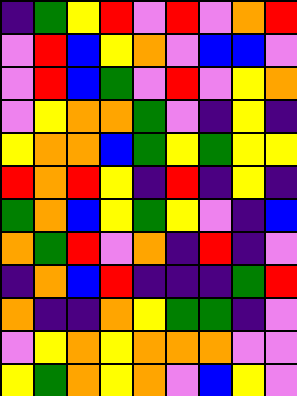[["indigo", "green", "yellow", "red", "violet", "red", "violet", "orange", "red"], ["violet", "red", "blue", "yellow", "orange", "violet", "blue", "blue", "violet"], ["violet", "red", "blue", "green", "violet", "red", "violet", "yellow", "orange"], ["violet", "yellow", "orange", "orange", "green", "violet", "indigo", "yellow", "indigo"], ["yellow", "orange", "orange", "blue", "green", "yellow", "green", "yellow", "yellow"], ["red", "orange", "red", "yellow", "indigo", "red", "indigo", "yellow", "indigo"], ["green", "orange", "blue", "yellow", "green", "yellow", "violet", "indigo", "blue"], ["orange", "green", "red", "violet", "orange", "indigo", "red", "indigo", "violet"], ["indigo", "orange", "blue", "red", "indigo", "indigo", "indigo", "green", "red"], ["orange", "indigo", "indigo", "orange", "yellow", "green", "green", "indigo", "violet"], ["violet", "yellow", "orange", "yellow", "orange", "orange", "orange", "violet", "violet"], ["yellow", "green", "orange", "yellow", "orange", "violet", "blue", "yellow", "violet"]]